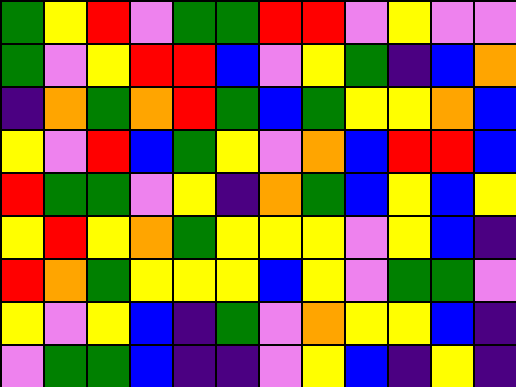[["green", "yellow", "red", "violet", "green", "green", "red", "red", "violet", "yellow", "violet", "violet"], ["green", "violet", "yellow", "red", "red", "blue", "violet", "yellow", "green", "indigo", "blue", "orange"], ["indigo", "orange", "green", "orange", "red", "green", "blue", "green", "yellow", "yellow", "orange", "blue"], ["yellow", "violet", "red", "blue", "green", "yellow", "violet", "orange", "blue", "red", "red", "blue"], ["red", "green", "green", "violet", "yellow", "indigo", "orange", "green", "blue", "yellow", "blue", "yellow"], ["yellow", "red", "yellow", "orange", "green", "yellow", "yellow", "yellow", "violet", "yellow", "blue", "indigo"], ["red", "orange", "green", "yellow", "yellow", "yellow", "blue", "yellow", "violet", "green", "green", "violet"], ["yellow", "violet", "yellow", "blue", "indigo", "green", "violet", "orange", "yellow", "yellow", "blue", "indigo"], ["violet", "green", "green", "blue", "indigo", "indigo", "violet", "yellow", "blue", "indigo", "yellow", "indigo"]]